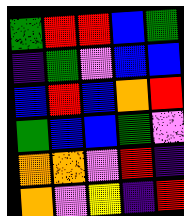[["green", "red", "red", "blue", "green"], ["indigo", "green", "violet", "blue", "blue"], ["blue", "red", "blue", "orange", "red"], ["green", "blue", "blue", "green", "violet"], ["orange", "orange", "violet", "red", "indigo"], ["orange", "violet", "yellow", "indigo", "red"]]